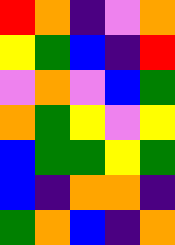[["red", "orange", "indigo", "violet", "orange"], ["yellow", "green", "blue", "indigo", "red"], ["violet", "orange", "violet", "blue", "green"], ["orange", "green", "yellow", "violet", "yellow"], ["blue", "green", "green", "yellow", "green"], ["blue", "indigo", "orange", "orange", "indigo"], ["green", "orange", "blue", "indigo", "orange"]]